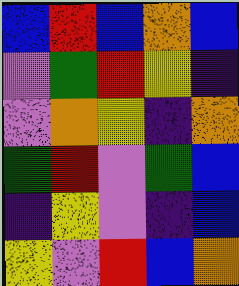[["blue", "red", "blue", "orange", "blue"], ["violet", "green", "red", "yellow", "indigo"], ["violet", "orange", "yellow", "indigo", "orange"], ["green", "red", "violet", "green", "blue"], ["indigo", "yellow", "violet", "indigo", "blue"], ["yellow", "violet", "red", "blue", "orange"]]